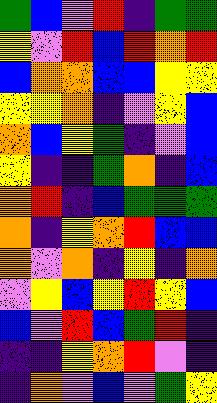[["green", "blue", "violet", "red", "indigo", "green", "green"], ["yellow", "violet", "red", "blue", "red", "orange", "red"], ["blue", "orange", "orange", "blue", "blue", "yellow", "yellow"], ["yellow", "yellow", "orange", "indigo", "violet", "yellow", "blue"], ["orange", "blue", "yellow", "green", "indigo", "violet", "blue"], ["yellow", "indigo", "indigo", "green", "orange", "indigo", "blue"], ["orange", "red", "indigo", "blue", "green", "green", "green"], ["orange", "indigo", "yellow", "orange", "red", "blue", "blue"], ["orange", "violet", "orange", "indigo", "yellow", "indigo", "orange"], ["violet", "yellow", "blue", "yellow", "red", "yellow", "blue"], ["blue", "violet", "red", "blue", "green", "red", "indigo"], ["indigo", "indigo", "yellow", "orange", "red", "violet", "indigo"], ["indigo", "orange", "violet", "blue", "violet", "green", "yellow"]]